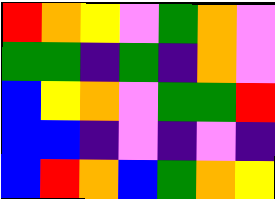[["red", "orange", "yellow", "violet", "green", "orange", "violet"], ["green", "green", "indigo", "green", "indigo", "orange", "violet"], ["blue", "yellow", "orange", "violet", "green", "green", "red"], ["blue", "blue", "indigo", "violet", "indigo", "violet", "indigo"], ["blue", "red", "orange", "blue", "green", "orange", "yellow"]]